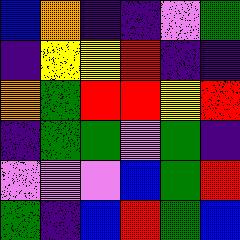[["blue", "orange", "indigo", "indigo", "violet", "green"], ["indigo", "yellow", "yellow", "red", "indigo", "indigo"], ["orange", "green", "red", "red", "yellow", "red"], ["indigo", "green", "green", "violet", "green", "indigo"], ["violet", "violet", "violet", "blue", "green", "red"], ["green", "indigo", "blue", "red", "green", "blue"]]